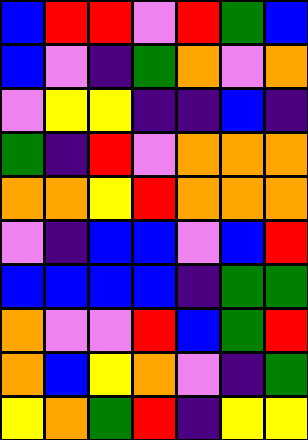[["blue", "red", "red", "violet", "red", "green", "blue"], ["blue", "violet", "indigo", "green", "orange", "violet", "orange"], ["violet", "yellow", "yellow", "indigo", "indigo", "blue", "indigo"], ["green", "indigo", "red", "violet", "orange", "orange", "orange"], ["orange", "orange", "yellow", "red", "orange", "orange", "orange"], ["violet", "indigo", "blue", "blue", "violet", "blue", "red"], ["blue", "blue", "blue", "blue", "indigo", "green", "green"], ["orange", "violet", "violet", "red", "blue", "green", "red"], ["orange", "blue", "yellow", "orange", "violet", "indigo", "green"], ["yellow", "orange", "green", "red", "indigo", "yellow", "yellow"]]